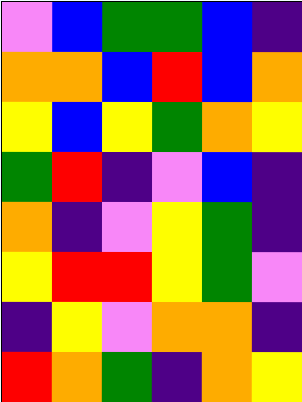[["violet", "blue", "green", "green", "blue", "indigo"], ["orange", "orange", "blue", "red", "blue", "orange"], ["yellow", "blue", "yellow", "green", "orange", "yellow"], ["green", "red", "indigo", "violet", "blue", "indigo"], ["orange", "indigo", "violet", "yellow", "green", "indigo"], ["yellow", "red", "red", "yellow", "green", "violet"], ["indigo", "yellow", "violet", "orange", "orange", "indigo"], ["red", "orange", "green", "indigo", "orange", "yellow"]]